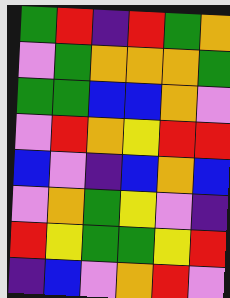[["green", "red", "indigo", "red", "green", "orange"], ["violet", "green", "orange", "orange", "orange", "green"], ["green", "green", "blue", "blue", "orange", "violet"], ["violet", "red", "orange", "yellow", "red", "red"], ["blue", "violet", "indigo", "blue", "orange", "blue"], ["violet", "orange", "green", "yellow", "violet", "indigo"], ["red", "yellow", "green", "green", "yellow", "red"], ["indigo", "blue", "violet", "orange", "red", "violet"]]